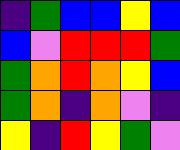[["indigo", "green", "blue", "blue", "yellow", "blue"], ["blue", "violet", "red", "red", "red", "green"], ["green", "orange", "red", "orange", "yellow", "blue"], ["green", "orange", "indigo", "orange", "violet", "indigo"], ["yellow", "indigo", "red", "yellow", "green", "violet"]]